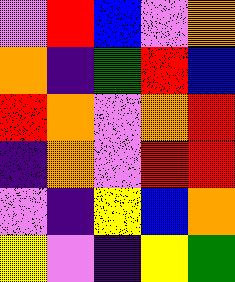[["violet", "red", "blue", "violet", "orange"], ["orange", "indigo", "green", "red", "blue"], ["red", "orange", "violet", "orange", "red"], ["indigo", "orange", "violet", "red", "red"], ["violet", "indigo", "yellow", "blue", "orange"], ["yellow", "violet", "indigo", "yellow", "green"]]